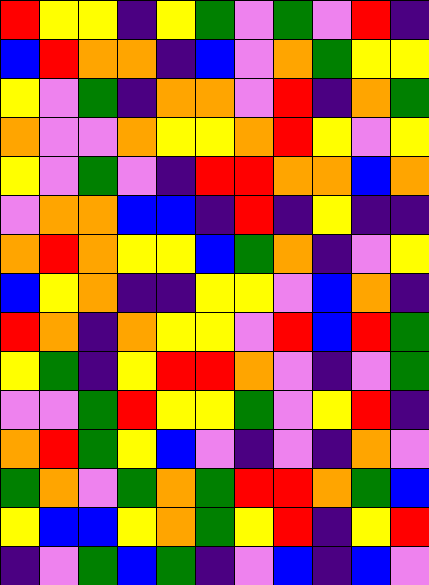[["red", "yellow", "yellow", "indigo", "yellow", "green", "violet", "green", "violet", "red", "indigo"], ["blue", "red", "orange", "orange", "indigo", "blue", "violet", "orange", "green", "yellow", "yellow"], ["yellow", "violet", "green", "indigo", "orange", "orange", "violet", "red", "indigo", "orange", "green"], ["orange", "violet", "violet", "orange", "yellow", "yellow", "orange", "red", "yellow", "violet", "yellow"], ["yellow", "violet", "green", "violet", "indigo", "red", "red", "orange", "orange", "blue", "orange"], ["violet", "orange", "orange", "blue", "blue", "indigo", "red", "indigo", "yellow", "indigo", "indigo"], ["orange", "red", "orange", "yellow", "yellow", "blue", "green", "orange", "indigo", "violet", "yellow"], ["blue", "yellow", "orange", "indigo", "indigo", "yellow", "yellow", "violet", "blue", "orange", "indigo"], ["red", "orange", "indigo", "orange", "yellow", "yellow", "violet", "red", "blue", "red", "green"], ["yellow", "green", "indigo", "yellow", "red", "red", "orange", "violet", "indigo", "violet", "green"], ["violet", "violet", "green", "red", "yellow", "yellow", "green", "violet", "yellow", "red", "indigo"], ["orange", "red", "green", "yellow", "blue", "violet", "indigo", "violet", "indigo", "orange", "violet"], ["green", "orange", "violet", "green", "orange", "green", "red", "red", "orange", "green", "blue"], ["yellow", "blue", "blue", "yellow", "orange", "green", "yellow", "red", "indigo", "yellow", "red"], ["indigo", "violet", "green", "blue", "green", "indigo", "violet", "blue", "indigo", "blue", "violet"]]